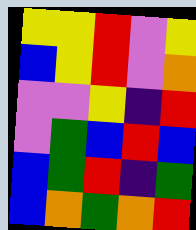[["yellow", "yellow", "red", "violet", "yellow"], ["blue", "yellow", "red", "violet", "orange"], ["violet", "violet", "yellow", "indigo", "red"], ["violet", "green", "blue", "red", "blue"], ["blue", "green", "red", "indigo", "green"], ["blue", "orange", "green", "orange", "red"]]